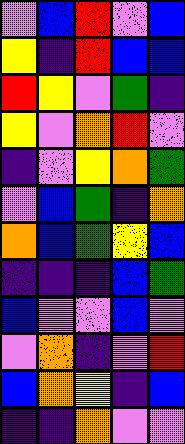[["violet", "blue", "red", "violet", "blue"], ["yellow", "indigo", "red", "blue", "blue"], ["red", "yellow", "violet", "green", "indigo"], ["yellow", "violet", "orange", "red", "violet"], ["indigo", "violet", "yellow", "orange", "green"], ["violet", "blue", "green", "indigo", "orange"], ["orange", "blue", "green", "yellow", "blue"], ["indigo", "indigo", "indigo", "blue", "green"], ["blue", "violet", "violet", "blue", "violet"], ["violet", "orange", "indigo", "violet", "red"], ["blue", "orange", "yellow", "indigo", "blue"], ["indigo", "indigo", "orange", "violet", "violet"]]